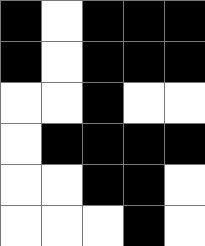[["black", "white", "black", "black", "black"], ["black", "white", "black", "black", "black"], ["white", "white", "black", "white", "white"], ["white", "black", "black", "black", "black"], ["white", "white", "black", "black", "white"], ["white", "white", "white", "black", "white"]]